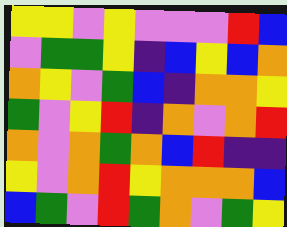[["yellow", "yellow", "violet", "yellow", "violet", "violet", "violet", "red", "blue"], ["violet", "green", "green", "yellow", "indigo", "blue", "yellow", "blue", "orange"], ["orange", "yellow", "violet", "green", "blue", "indigo", "orange", "orange", "yellow"], ["green", "violet", "yellow", "red", "indigo", "orange", "violet", "orange", "red"], ["orange", "violet", "orange", "green", "orange", "blue", "red", "indigo", "indigo"], ["yellow", "violet", "orange", "red", "yellow", "orange", "orange", "orange", "blue"], ["blue", "green", "violet", "red", "green", "orange", "violet", "green", "yellow"]]